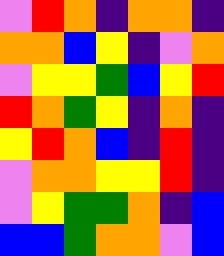[["violet", "red", "orange", "indigo", "orange", "orange", "indigo"], ["orange", "orange", "blue", "yellow", "indigo", "violet", "orange"], ["violet", "yellow", "yellow", "green", "blue", "yellow", "red"], ["red", "orange", "green", "yellow", "indigo", "orange", "indigo"], ["yellow", "red", "orange", "blue", "indigo", "red", "indigo"], ["violet", "orange", "orange", "yellow", "yellow", "red", "indigo"], ["violet", "yellow", "green", "green", "orange", "indigo", "blue"], ["blue", "blue", "green", "orange", "orange", "violet", "blue"]]